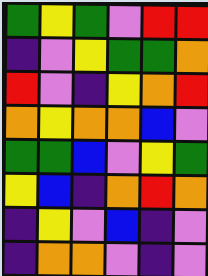[["green", "yellow", "green", "violet", "red", "red"], ["indigo", "violet", "yellow", "green", "green", "orange"], ["red", "violet", "indigo", "yellow", "orange", "red"], ["orange", "yellow", "orange", "orange", "blue", "violet"], ["green", "green", "blue", "violet", "yellow", "green"], ["yellow", "blue", "indigo", "orange", "red", "orange"], ["indigo", "yellow", "violet", "blue", "indigo", "violet"], ["indigo", "orange", "orange", "violet", "indigo", "violet"]]